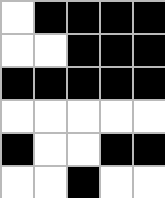[["white", "black", "black", "black", "black"], ["white", "white", "black", "black", "black"], ["black", "black", "black", "black", "black"], ["white", "white", "white", "white", "white"], ["black", "white", "white", "black", "black"], ["white", "white", "black", "white", "white"]]